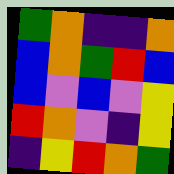[["green", "orange", "indigo", "indigo", "orange"], ["blue", "orange", "green", "red", "blue"], ["blue", "violet", "blue", "violet", "yellow"], ["red", "orange", "violet", "indigo", "yellow"], ["indigo", "yellow", "red", "orange", "green"]]